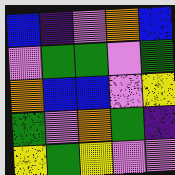[["blue", "indigo", "violet", "orange", "blue"], ["violet", "green", "green", "violet", "green"], ["orange", "blue", "blue", "violet", "yellow"], ["green", "violet", "orange", "green", "indigo"], ["yellow", "green", "yellow", "violet", "violet"]]